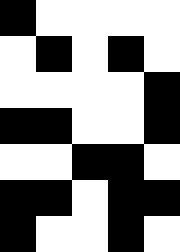[["black", "white", "white", "white", "white"], ["white", "black", "white", "black", "white"], ["white", "white", "white", "white", "black"], ["black", "black", "white", "white", "black"], ["white", "white", "black", "black", "white"], ["black", "black", "white", "black", "black"], ["black", "white", "white", "black", "white"]]